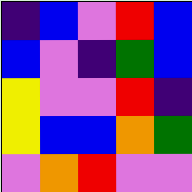[["indigo", "blue", "violet", "red", "blue"], ["blue", "violet", "indigo", "green", "blue"], ["yellow", "violet", "violet", "red", "indigo"], ["yellow", "blue", "blue", "orange", "green"], ["violet", "orange", "red", "violet", "violet"]]